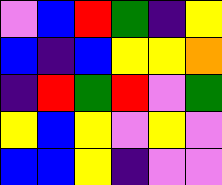[["violet", "blue", "red", "green", "indigo", "yellow"], ["blue", "indigo", "blue", "yellow", "yellow", "orange"], ["indigo", "red", "green", "red", "violet", "green"], ["yellow", "blue", "yellow", "violet", "yellow", "violet"], ["blue", "blue", "yellow", "indigo", "violet", "violet"]]